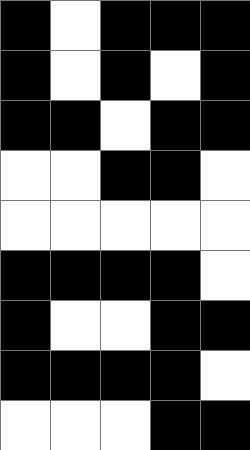[["black", "white", "black", "black", "black"], ["black", "white", "black", "white", "black"], ["black", "black", "white", "black", "black"], ["white", "white", "black", "black", "white"], ["white", "white", "white", "white", "white"], ["black", "black", "black", "black", "white"], ["black", "white", "white", "black", "black"], ["black", "black", "black", "black", "white"], ["white", "white", "white", "black", "black"]]